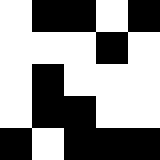[["white", "black", "black", "white", "black"], ["white", "white", "white", "black", "white"], ["white", "black", "white", "white", "white"], ["white", "black", "black", "white", "white"], ["black", "white", "black", "black", "black"]]